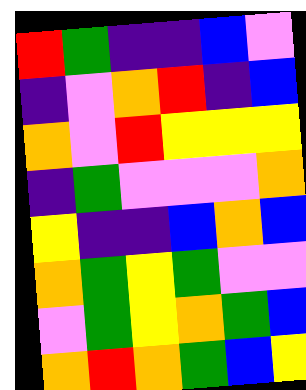[["red", "green", "indigo", "indigo", "blue", "violet"], ["indigo", "violet", "orange", "red", "indigo", "blue"], ["orange", "violet", "red", "yellow", "yellow", "yellow"], ["indigo", "green", "violet", "violet", "violet", "orange"], ["yellow", "indigo", "indigo", "blue", "orange", "blue"], ["orange", "green", "yellow", "green", "violet", "violet"], ["violet", "green", "yellow", "orange", "green", "blue"], ["orange", "red", "orange", "green", "blue", "yellow"]]